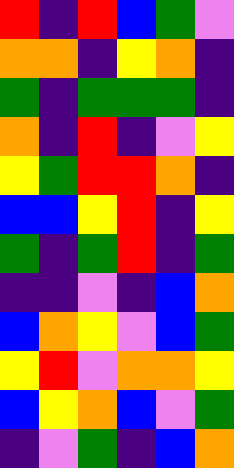[["red", "indigo", "red", "blue", "green", "violet"], ["orange", "orange", "indigo", "yellow", "orange", "indigo"], ["green", "indigo", "green", "green", "green", "indigo"], ["orange", "indigo", "red", "indigo", "violet", "yellow"], ["yellow", "green", "red", "red", "orange", "indigo"], ["blue", "blue", "yellow", "red", "indigo", "yellow"], ["green", "indigo", "green", "red", "indigo", "green"], ["indigo", "indigo", "violet", "indigo", "blue", "orange"], ["blue", "orange", "yellow", "violet", "blue", "green"], ["yellow", "red", "violet", "orange", "orange", "yellow"], ["blue", "yellow", "orange", "blue", "violet", "green"], ["indigo", "violet", "green", "indigo", "blue", "orange"]]